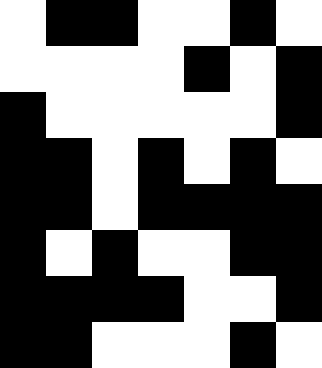[["white", "black", "black", "white", "white", "black", "white"], ["white", "white", "white", "white", "black", "white", "black"], ["black", "white", "white", "white", "white", "white", "black"], ["black", "black", "white", "black", "white", "black", "white"], ["black", "black", "white", "black", "black", "black", "black"], ["black", "white", "black", "white", "white", "black", "black"], ["black", "black", "black", "black", "white", "white", "black"], ["black", "black", "white", "white", "white", "black", "white"]]